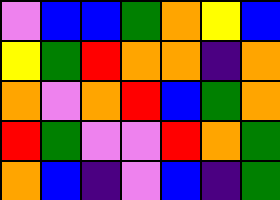[["violet", "blue", "blue", "green", "orange", "yellow", "blue"], ["yellow", "green", "red", "orange", "orange", "indigo", "orange"], ["orange", "violet", "orange", "red", "blue", "green", "orange"], ["red", "green", "violet", "violet", "red", "orange", "green"], ["orange", "blue", "indigo", "violet", "blue", "indigo", "green"]]